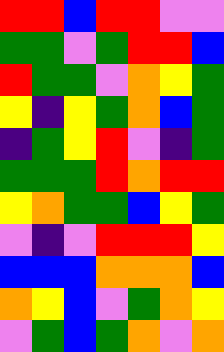[["red", "red", "blue", "red", "red", "violet", "violet"], ["green", "green", "violet", "green", "red", "red", "blue"], ["red", "green", "green", "violet", "orange", "yellow", "green"], ["yellow", "indigo", "yellow", "green", "orange", "blue", "green"], ["indigo", "green", "yellow", "red", "violet", "indigo", "green"], ["green", "green", "green", "red", "orange", "red", "red"], ["yellow", "orange", "green", "green", "blue", "yellow", "green"], ["violet", "indigo", "violet", "red", "red", "red", "yellow"], ["blue", "blue", "blue", "orange", "orange", "orange", "blue"], ["orange", "yellow", "blue", "violet", "green", "orange", "yellow"], ["violet", "green", "blue", "green", "orange", "violet", "orange"]]